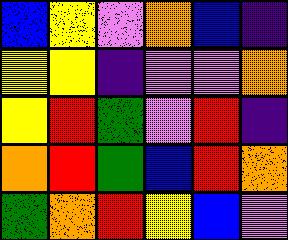[["blue", "yellow", "violet", "orange", "blue", "indigo"], ["yellow", "yellow", "indigo", "violet", "violet", "orange"], ["yellow", "red", "green", "violet", "red", "indigo"], ["orange", "red", "green", "blue", "red", "orange"], ["green", "orange", "red", "yellow", "blue", "violet"]]